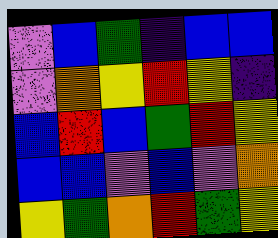[["violet", "blue", "green", "indigo", "blue", "blue"], ["violet", "orange", "yellow", "red", "yellow", "indigo"], ["blue", "red", "blue", "green", "red", "yellow"], ["blue", "blue", "violet", "blue", "violet", "orange"], ["yellow", "green", "orange", "red", "green", "yellow"]]